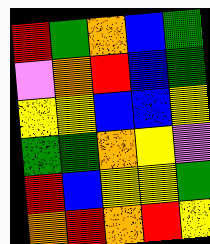[["red", "green", "orange", "blue", "green"], ["violet", "orange", "red", "blue", "green"], ["yellow", "yellow", "blue", "blue", "yellow"], ["green", "green", "orange", "yellow", "violet"], ["red", "blue", "yellow", "yellow", "green"], ["orange", "red", "orange", "red", "yellow"]]